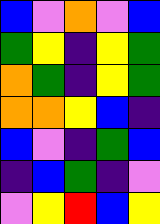[["blue", "violet", "orange", "violet", "blue"], ["green", "yellow", "indigo", "yellow", "green"], ["orange", "green", "indigo", "yellow", "green"], ["orange", "orange", "yellow", "blue", "indigo"], ["blue", "violet", "indigo", "green", "blue"], ["indigo", "blue", "green", "indigo", "violet"], ["violet", "yellow", "red", "blue", "yellow"]]